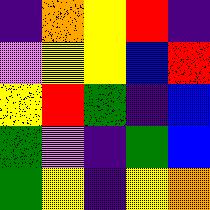[["indigo", "orange", "yellow", "red", "indigo"], ["violet", "yellow", "yellow", "blue", "red"], ["yellow", "red", "green", "indigo", "blue"], ["green", "violet", "indigo", "green", "blue"], ["green", "yellow", "indigo", "yellow", "orange"]]